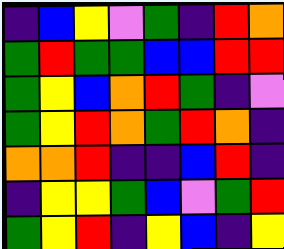[["indigo", "blue", "yellow", "violet", "green", "indigo", "red", "orange"], ["green", "red", "green", "green", "blue", "blue", "red", "red"], ["green", "yellow", "blue", "orange", "red", "green", "indigo", "violet"], ["green", "yellow", "red", "orange", "green", "red", "orange", "indigo"], ["orange", "orange", "red", "indigo", "indigo", "blue", "red", "indigo"], ["indigo", "yellow", "yellow", "green", "blue", "violet", "green", "red"], ["green", "yellow", "red", "indigo", "yellow", "blue", "indigo", "yellow"]]